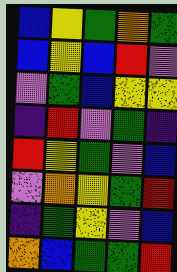[["blue", "yellow", "green", "orange", "green"], ["blue", "yellow", "blue", "red", "violet"], ["violet", "green", "blue", "yellow", "yellow"], ["indigo", "red", "violet", "green", "indigo"], ["red", "yellow", "green", "violet", "blue"], ["violet", "orange", "yellow", "green", "red"], ["indigo", "green", "yellow", "violet", "blue"], ["orange", "blue", "green", "green", "red"]]